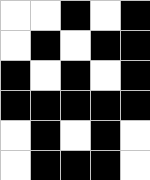[["white", "white", "black", "white", "black"], ["white", "black", "white", "black", "black"], ["black", "white", "black", "white", "black"], ["black", "black", "black", "black", "black"], ["white", "black", "white", "black", "white"], ["white", "black", "black", "black", "white"]]